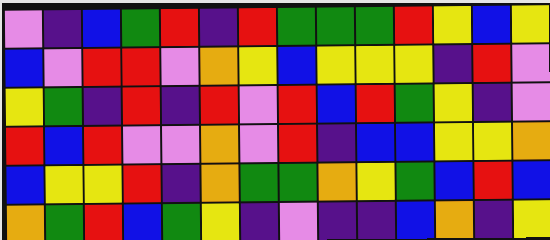[["violet", "indigo", "blue", "green", "red", "indigo", "red", "green", "green", "green", "red", "yellow", "blue", "yellow"], ["blue", "violet", "red", "red", "violet", "orange", "yellow", "blue", "yellow", "yellow", "yellow", "indigo", "red", "violet"], ["yellow", "green", "indigo", "red", "indigo", "red", "violet", "red", "blue", "red", "green", "yellow", "indigo", "violet"], ["red", "blue", "red", "violet", "violet", "orange", "violet", "red", "indigo", "blue", "blue", "yellow", "yellow", "orange"], ["blue", "yellow", "yellow", "red", "indigo", "orange", "green", "green", "orange", "yellow", "green", "blue", "red", "blue"], ["orange", "green", "red", "blue", "green", "yellow", "indigo", "violet", "indigo", "indigo", "blue", "orange", "indigo", "yellow"]]